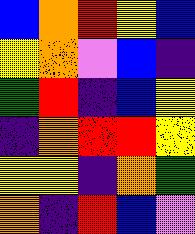[["blue", "orange", "red", "yellow", "blue"], ["yellow", "orange", "violet", "blue", "indigo"], ["green", "red", "indigo", "blue", "yellow"], ["indigo", "orange", "red", "red", "yellow"], ["yellow", "yellow", "indigo", "orange", "green"], ["orange", "indigo", "red", "blue", "violet"]]